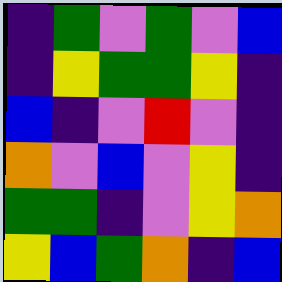[["indigo", "green", "violet", "green", "violet", "blue"], ["indigo", "yellow", "green", "green", "yellow", "indigo"], ["blue", "indigo", "violet", "red", "violet", "indigo"], ["orange", "violet", "blue", "violet", "yellow", "indigo"], ["green", "green", "indigo", "violet", "yellow", "orange"], ["yellow", "blue", "green", "orange", "indigo", "blue"]]